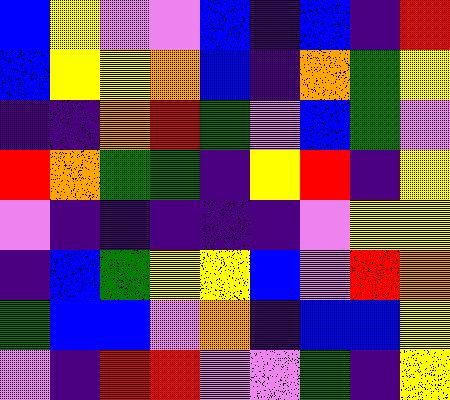[["blue", "yellow", "violet", "violet", "blue", "indigo", "blue", "indigo", "red"], ["blue", "yellow", "yellow", "orange", "blue", "indigo", "orange", "green", "yellow"], ["indigo", "indigo", "orange", "red", "green", "violet", "blue", "green", "violet"], ["red", "orange", "green", "green", "indigo", "yellow", "red", "indigo", "yellow"], ["violet", "indigo", "indigo", "indigo", "indigo", "indigo", "violet", "yellow", "yellow"], ["indigo", "blue", "green", "yellow", "yellow", "blue", "violet", "red", "orange"], ["green", "blue", "blue", "violet", "orange", "indigo", "blue", "blue", "yellow"], ["violet", "indigo", "red", "red", "violet", "violet", "green", "indigo", "yellow"]]